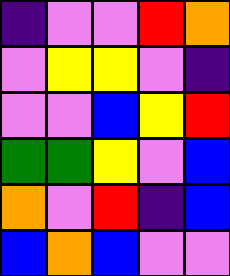[["indigo", "violet", "violet", "red", "orange"], ["violet", "yellow", "yellow", "violet", "indigo"], ["violet", "violet", "blue", "yellow", "red"], ["green", "green", "yellow", "violet", "blue"], ["orange", "violet", "red", "indigo", "blue"], ["blue", "orange", "blue", "violet", "violet"]]